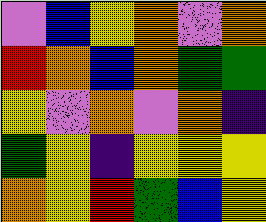[["violet", "blue", "yellow", "orange", "violet", "orange"], ["red", "orange", "blue", "orange", "green", "green"], ["yellow", "violet", "orange", "violet", "orange", "indigo"], ["green", "yellow", "indigo", "yellow", "yellow", "yellow"], ["orange", "yellow", "red", "green", "blue", "yellow"]]